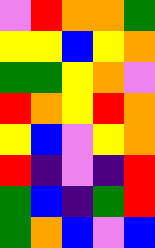[["violet", "red", "orange", "orange", "green"], ["yellow", "yellow", "blue", "yellow", "orange"], ["green", "green", "yellow", "orange", "violet"], ["red", "orange", "yellow", "red", "orange"], ["yellow", "blue", "violet", "yellow", "orange"], ["red", "indigo", "violet", "indigo", "red"], ["green", "blue", "indigo", "green", "red"], ["green", "orange", "blue", "violet", "blue"]]